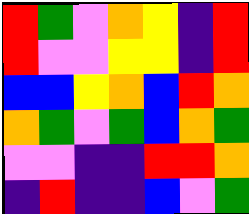[["red", "green", "violet", "orange", "yellow", "indigo", "red"], ["red", "violet", "violet", "yellow", "yellow", "indigo", "red"], ["blue", "blue", "yellow", "orange", "blue", "red", "orange"], ["orange", "green", "violet", "green", "blue", "orange", "green"], ["violet", "violet", "indigo", "indigo", "red", "red", "orange"], ["indigo", "red", "indigo", "indigo", "blue", "violet", "green"]]